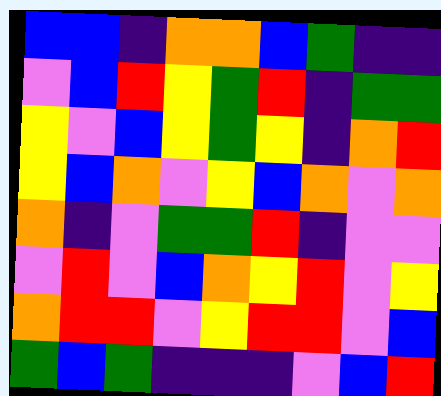[["blue", "blue", "indigo", "orange", "orange", "blue", "green", "indigo", "indigo"], ["violet", "blue", "red", "yellow", "green", "red", "indigo", "green", "green"], ["yellow", "violet", "blue", "yellow", "green", "yellow", "indigo", "orange", "red"], ["yellow", "blue", "orange", "violet", "yellow", "blue", "orange", "violet", "orange"], ["orange", "indigo", "violet", "green", "green", "red", "indigo", "violet", "violet"], ["violet", "red", "violet", "blue", "orange", "yellow", "red", "violet", "yellow"], ["orange", "red", "red", "violet", "yellow", "red", "red", "violet", "blue"], ["green", "blue", "green", "indigo", "indigo", "indigo", "violet", "blue", "red"]]